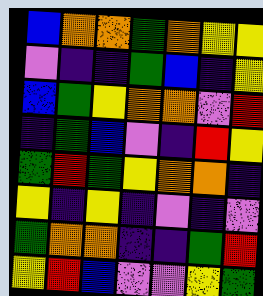[["blue", "orange", "orange", "green", "orange", "yellow", "yellow"], ["violet", "indigo", "indigo", "green", "blue", "indigo", "yellow"], ["blue", "green", "yellow", "orange", "orange", "violet", "red"], ["indigo", "green", "blue", "violet", "indigo", "red", "yellow"], ["green", "red", "green", "yellow", "orange", "orange", "indigo"], ["yellow", "indigo", "yellow", "indigo", "violet", "indigo", "violet"], ["green", "orange", "orange", "indigo", "indigo", "green", "red"], ["yellow", "red", "blue", "violet", "violet", "yellow", "green"]]